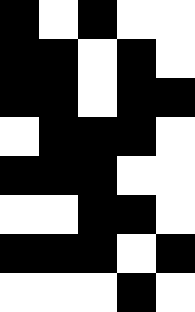[["black", "white", "black", "white", "white"], ["black", "black", "white", "black", "white"], ["black", "black", "white", "black", "black"], ["white", "black", "black", "black", "white"], ["black", "black", "black", "white", "white"], ["white", "white", "black", "black", "white"], ["black", "black", "black", "white", "black"], ["white", "white", "white", "black", "white"]]